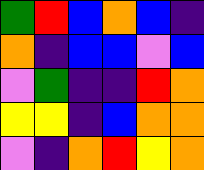[["green", "red", "blue", "orange", "blue", "indigo"], ["orange", "indigo", "blue", "blue", "violet", "blue"], ["violet", "green", "indigo", "indigo", "red", "orange"], ["yellow", "yellow", "indigo", "blue", "orange", "orange"], ["violet", "indigo", "orange", "red", "yellow", "orange"]]